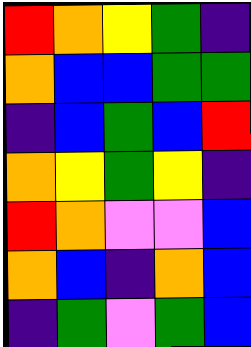[["red", "orange", "yellow", "green", "indigo"], ["orange", "blue", "blue", "green", "green"], ["indigo", "blue", "green", "blue", "red"], ["orange", "yellow", "green", "yellow", "indigo"], ["red", "orange", "violet", "violet", "blue"], ["orange", "blue", "indigo", "orange", "blue"], ["indigo", "green", "violet", "green", "blue"]]